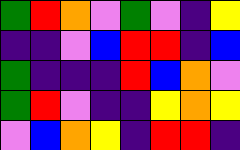[["green", "red", "orange", "violet", "green", "violet", "indigo", "yellow"], ["indigo", "indigo", "violet", "blue", "red", "red", "indigo", "blue"], ["green", "indigo", "indigo", "indigo", "red", "blue", "orange", "violet"], ["green", "red", "violet", "indigo", "indigo", "yellow", "orange", "yellow"], ["violet", "blue", "orange", "yellow", "indigo", "red", "red", "indigo"]]